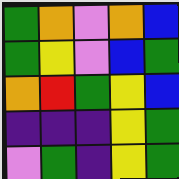[["green", "orange", "violet", "orange", "blue"], ["green", "yellow", "violet", "blue", "green"], ["orange", "red", "green", "yellow", "blue"], ["indigo", "indigo", "indigo", "yellow", "green"], ["violet", "green", "indigo", "yellow", "green"]]